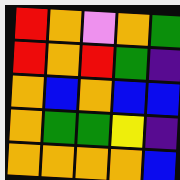[["red", "orange", "violet", "orange", "green"], ["red", "orange", "red", "green", "indigo"], ["orange", "blue", "orange", "blue", "blue"], ["orange", "green", "green", "yellow", "indigo"], ["orange", "orange", "orange", "orange", "blue"]]